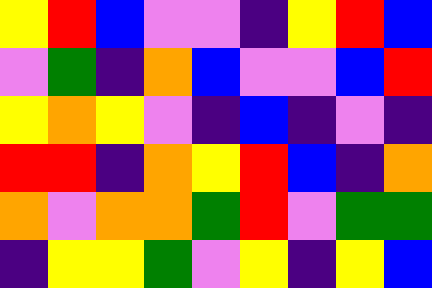[["yellow", "red", "blue", "violet", "violet", "indigo", "yellow", "red", "blue"], ["violet", "green", "indigo", "orange", "blue", "violet", "violet", "blue", "red"], ["yellow", "orange", "yellow", "violet", "indigo", "blue", "indigo", "violet", "indigo"], ["red", "red", "indigo", "orange", "yellow", "red", "blue", "indigo", "orange"], ["orange", "violet", "orange", "orange", "green", "red", "violet", "green", "green"], ["indigo", "yellow", "yellow", "green", "violet", "yellow", "indigo", "yellow", "blue"]]